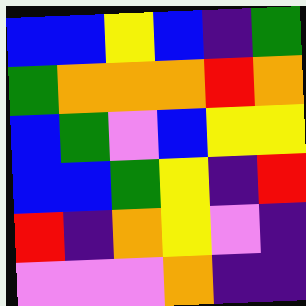[["blue", "blue", "yellow", "blue", "indigo", "green"], ["green", "orange", "orange", "orange", "red", "orange"], ["blue", "green", "violet", "blue", "yellow", "yellow"], ["blue", "blue", "green", "yellow", "indigo", "red"], ["red", "indigo", "orange", "yellow", "violet", "indigo"], ["violet", "violet", "violet", "orange", "indigo", "indigo"]]